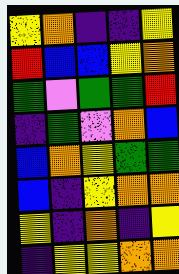[["yellow", "orange", "indigo", "indigo", "yellow"], ["red", "blue", "blue", "yellow", "orange"], ["green", "violet", "green", "green", "red"], ["indigo", "green", "violet", "orange", "blue"], ["blue", "orange", "yellow", "green", "green"], ["blue", "indigo", "yellow", "orange", "orange"], ["yellow", "indigo", "orange", "indigo", "yellow"], ["indigo", "yellow", "yellow", "orange", "orange"]]